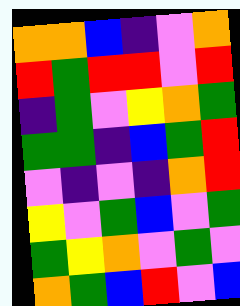[["orange", "orange", "blue", "indigo", "violet", "orange"], ["red", "green", "red", "red", "violet", "red"], ["indigo", "green", "violet", "yellow", "orange", "green"], ["green", "green", "indigo", "blue", "green", "red"], ["violet", "indigo", "violet", "indigo", "orange", "red"], ["yellow", "violet", "green", "blue", "violet", "green"], ["green", "yellow", "orange", "violet", "green", "violet"], ["orange", "green", "blue", "red", "violet", "blue"]]